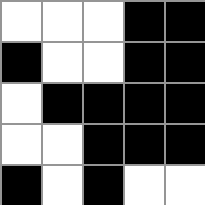[["white", "white", "white", "black", "black"], ["black", "white", "white", "black", "black"], ["white", "black", "black", "black", "black"], ["white", "white", "black", "black", "black"], ["black", "white", "black", "white", "white"]]